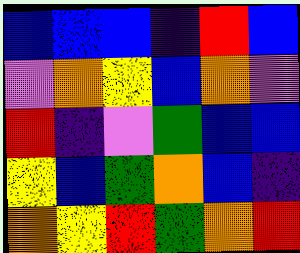[["blue", "blue", "blue", "indigo", "red", "blue"], ["violet", "orange", "yellow", "blue", "orange", "violet"], ["red", "indigo", "violet", "green", "blue", "blue"], ["yellow", "blue", "green", "orange", "blue", "indigo"], ["orange", "yellow", "red", "green", "orange", "red"]]